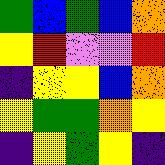[["green", "blue", "green", "blue", "orange"], ["yellow", "red", "violet", "violet", "red"], ["indigo", "yellow", "yellow", "blue", "orange"], ["yellow", "green", "green", "orange", "yellow"], ["indigo", "yellow", "green", "yellow", "indigo"]]